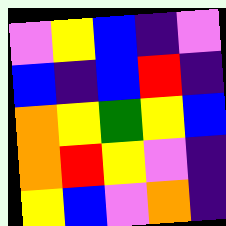[["violet", "yellow", "blue", "indigo", "violet"], ["blue", "indigo", "blue", "red", "indigo"], ["orange", "yellow", "green", "yellow", "blue"], ["orange", "red", "yellow", "violet", "indigo"], ["yellow", "blue", "violet", "orange", "indigo"]]